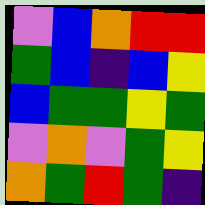[["violet", "blue", "orange", "red", "red"], ["green", "blue", "indigo", "blue", "yellow"], ["blue", "green", "green", "yellow", "green"], ["violet", "orange", "violet", "green", "yellow"], ["orange", "green", "red", "green", "indigo"]]